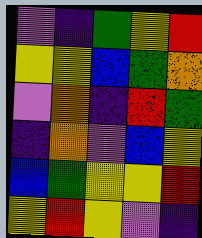[["violet", "indigo", "green", "yellow", "red"], ["yellow", "yellow", "blue", "green", "orange"], ["violet", "orange", "indigo", "red", "green"], ["indigo", "orange", "violet", "blue", "yellow"], ["blue", "green", "yellow", "yellow", "red"], ["yellow", "red", "yellow", "violet", "indigo"]]